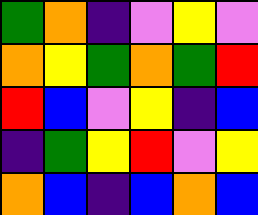[["green", "orange", "indigo", "violet", "yellow", "violet"], ["orange", "yellow", "green", "orange", "green", "red"], ["red", "blue", "violet", "yellow", "indigo", "blue"], ["indigo", "green", "yellow", "red", "violet", "yellow"], ["orange", "blue", "indigo", "blue", "orange", "blue"]]